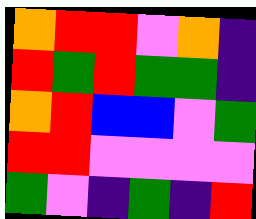[["orange", "red", "red", "violet", "orange", "indigo"], ["red", "green", "red", "green", "green", "indigo"], ["orange", "red", "blue", "blue", "violet", "green"], ["red", "red", "violet", "violet", "violet", "violet"], ["green", "violet", "indigo", "green", "indigo", "red"]]